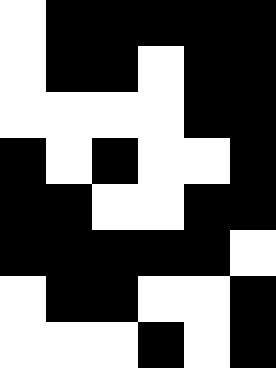[["white", "black", "black", "black", "black", "black"], ["white", "black", "black", "white", "black", "black"], ["white", "white", "white", "white", "black", "black"], ["black", "white", "black", "white", "white", "black"], ["black", "black", "white", "white", "black", "black"], ["black", "black", "black", "black", "black", "white"], ["white", "black", "black", "white", "white", "black"], ["white", "white", "white", "black", "white", "black"]]